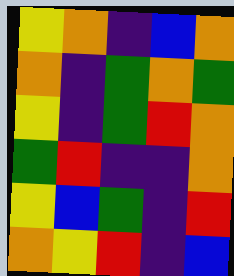[["yellow", "orange", "indigo", "blue", "orange"], ["orange", "indigo", "green", "orange", "green"], ["yellow", "indigo", "green", "red", "orange"], ["green", "red", "indigo", "indigo", "orange"], ["yellow", "blue", "green", "indigo", "red"], ["orange", "yellow", "red", "indigo", "blue"]]